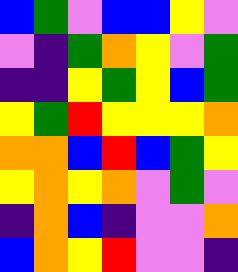[["blue", "green", "violet", "blue", "blue", "yellow", "violet"], ["violet", "indigo", "green", "orange", "yellow", "violet", "green"], ["indigo", "indigo", "yellow", "green", "yellow", "blue", "green"], ["yellow", "green", "red", "yellow", "yellow", "yellow", "orange"], ["orange", "orange", "blue", "red", "blue", "green", "yellow"], ["yellow", "orange", "yellow", "orange", "violet", "green", "violet"], ["indigo", "orange", "blue", "indigo", "violet", "violet", "orange"], ["blue", "orange", "yellow", "red", "violet", "violet", "indigo"]]